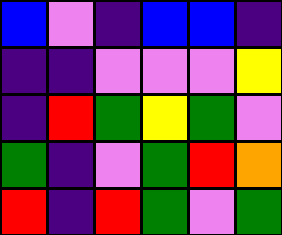[["blue", "violet", "indigo", "blue", "blue", "indigo"], ["indigo", "indigo", "violet", "violet", "violet", "yellow"], ["indigo", "red", "green", "yellow", "green", "violet"], ["green", "indigo", "violet", "green", "red", "orange"], ["red", "indigo", "red", "green", "violet", "green"]]